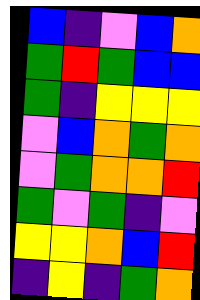[["blue", "indigo", "violet", "blue", "orange"], ["green", "red", "green", "blue", "blue"], ["green", "indigo", "yellow", "yellow", "yellow"], ["violet", "blue", "orange", "green", "orange"], ["violet", "green", "orange", "orange", "red"], ["green", "violet", "green", "indigo", "violet"], ["yellow", "yellow", "orange", "blue", "red"], ["indigo", "yellow", "indigo", "green", "orange"]]